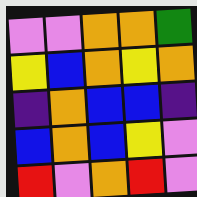[["violet", "violet", "orange", "orange", "green"], ["yellow", "blue", "orange", "yellow", "orange"], ["indigo", "orange", "blue", "blue", "indigo"], ["blue", "orange", "blue", "yellow", "violet"], ["red", "violet", "orange", "red", "violet"]]